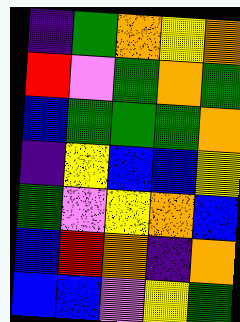[["indigo", "green", "orange", "yellow", "orange"], ["red", "violet", "green", "orange", "green"], ["blue", "green", "green", "green", "orange"], ["indigo", "yellow", "blue", "blue", "yellow"], ["green", "violet", "yellow", "orange", "blue"], ["blue", "red", "orange", "indigo", "orange"], ["blue", "blue", "violet", "yellow", "green"]]